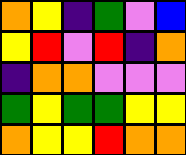[["orange", "yellow", "indigo", "green", "violet", "blue"], ["yellow", "red", "violet", "red", "indigo", "orange"], ["indigo", "orange", "orange", "violet", "violet", "violet"], ["green", "yellow", "green", "green", "yellow", "yellow"], ["orange", "yellow", "yellow", "red", "orange", "orange"]]